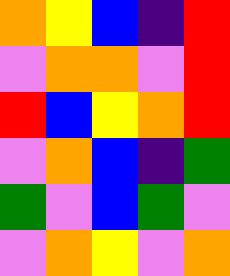[["orange", "yellow", "blue", "indigo", "red"], ["violet", "orange", "orange", "violet", "red"], ["red", "blue", "yellow", "orange", "red"], ["violet", "orange", "blue", "indigo", "green"], ["green", "violet", "blue", "green", "violet"], ["violet", "orange", "yellow", "violet", "orange"]]